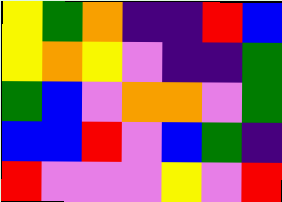[["yellow", "green", "orange", "indigo", "indigo", "red", "blue"], ["yellow", "orange", "yellow", "violet", "indigo", "indigo", "green"], ["green", "blue", "violet", "orange", "orange", "violet", "green"], ["blue", "blue", "red", "violet", "blue", "green", "indigo"], ["red", "violet", "violet", "violet", "yellow", "violet", "red"]]